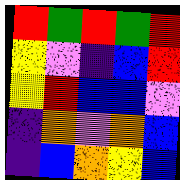[["red", "green", "red", "green", "red"], ["yellow", "violet", "indigo", "blue", "red"], ["yellow", "red", "blue", "blue", "violet"], ["indigo", "orange", "violet", "orange", "blue"], ["indigo", "blue", "orange", "yellow", "blue"]]